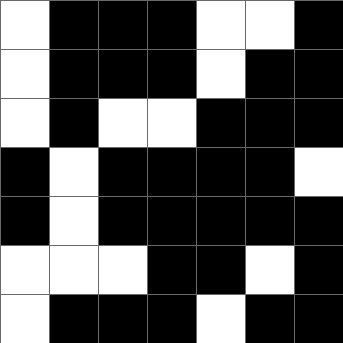[["white", "black", "black", "black", "white", "white", "black"], ["white", "black", "black", "black", "white", "black", "black"], ["white", "black", "white", "white", "black", "black", "black"], ["black", "white", "black", "black", "black", "black", "white"], ["black", "white", "black", "black", "black", "black", "black"], ["white", "white", "white", "black", "black", "white", "black"], ["white", "black", "black", "black", "white", "black", "black"]]